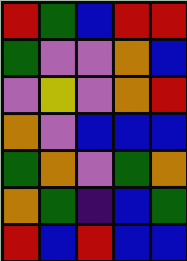[["red", "green", "blue", "red", "red"], ["green", "violet", "violet", "orange", "blue"], ["violet", "yellow", "violet", "orange", "red"], ["orange", "violet", "blue", "blue", "blue"], ["green", "orange", "violet", "green", "orange"], ["orange", "green", "indigo", "blue", "green"], ["red", "blue", "red", "blue", "blue"]]